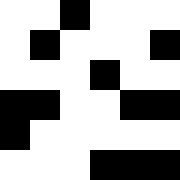[["white", "white", "black", "white", "white", "white"], ["white", "black", "white", "white", "white", "black"], ["white", "white", "white", "black", "white", "white"], ["black", "black", "white", "white", "black", "black"], ["black", "white", "white", "white", "white", "white"], ["white", "white", "white", "black", "black", "black"]]